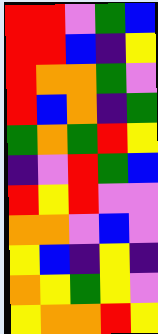[["red", "red", "violet", "green", "blue"], ["red", "red", "blue", "indigo", "yellow"], ["red", "orange", "orange", "green", "violet"], ["red", "blue", "orange", "indigo", "green"], ["green", "orange", "green", "red", "yellow"], ["indigo", "violet", "red", "green", "blue"], ["red", "yellow", "red", "violet", "violet"], ["orange", "orange", "violet", "blue", "violet"], ["yellow", "blue", "indigo", "yellow", "indigo"], ["orange", "yellow", "green", "yellow", "violet"], ["yellow", "orange", "orange", "red", "yellow"]]